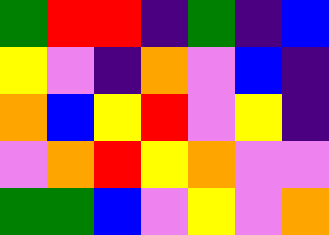[["green", "red", "red", "indigo", "green", "indigo", "blue"], ["yellow", "violet", "indigo", "orange", "violet", "blue", "indigo"], ["orange", "blue", "yellow", "red", "violet", "yellow", "indigo"], ["violet", "orange", "red", "yellow", "orange", "violet", "violet"], ["green", "green", "blue", "violet", "yellow", "violet", "orange"]]